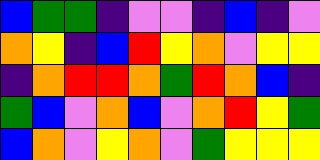[["blue", "green", "green", "indigo", "violet", "violet", "indigo", "blue", "indigo", "violet"], ["orange", "yellow", "indigo", "blue", "red", "yellow", "orange", "violet", "yellow", "yellow"], ["indigo", "orange", "red", "red", "orange", "green", "red", "orange", "blue", "indigo"], ["green", "blue", "violet", "orange", "blue", "violet", "orange", "red", "yellow", "green"], ["blue", "orange", "violet", "yellow", "orange", "violet", "green", "yellow", "yellow", "yellow"]]